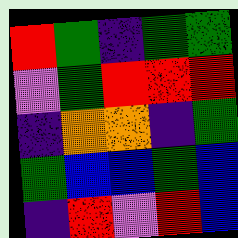[["red", "green", "indigo", "green", "green"], ["violet", "green", "red", "red", "red"], ["indigo", "orange", "orange", "indigo", "green"], ["green", "blue", "blue", "green", "blue"], ["indigo", "red", "violet", "red", "blue"]]